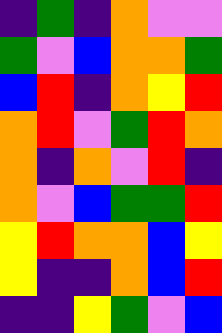[["indigo", "green", "indigo", "orange", "violet", "violet"], ["green", "violet", "blue", "orange", "orange", "green"], ["blue", "red", "indigo", "orange", "yellow", "red"], ["orange", "red", "violet", "green", "red", "orange"], ["orange", "indigo", "orange", "violet", "red", "indigo"], ["orange", "violet", "blue", "green", "green", "red"], ["yellow", "red", "orange", "orange", "blue", "yellow"], ["yellow", "indigo", "indigo", "orange", "blue", "red"], ["indigo", "indigo", "yellow", "green", "violet", "blue"]]